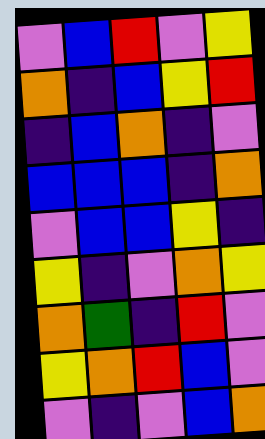[["violet", "blue", "red", "violet", "yellow"], ["orange", "indigo", "blue", "yellow", "red"], ["indigo", "blue", "orange", "indigo", "violet"], ["blue", "blue", "blue", "indigo", "orange"], ["violet", "blue", "blue", "yellow", "indigo"], ["yellow", "indigo", "violet", "orange", "yellow"], ["orange", "green", "indigo", "red", "violet"], ["yellow", "orange", "red", "blue", "violet"], ["violet", "indigo", "violet", "blue", "orange"]]